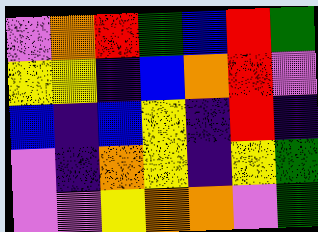[["violet", "orange", "red", "green", "blue", "red", "green"], ["yellow", "yellow", "indigo", "blue", "orange", "red", "violet"], ["blue", "indigo", "blue", "yellow", "indigo", "red", "indigo"], ["violet", "indigo", "orange", "yellow", "indigo", "yellow", "green"], ["violet", "violet", "yellow", "orange", "orange", "violet", "green"]]